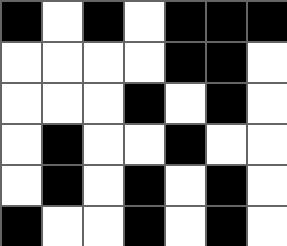[["black", "white", "black", "white", "black", "black", "black"], ["white", "white", "white", "white", "black", "black", "white"], ["white", "white", "white", "black", "white", "black", "white"], ["white", "black", "white", "white", "black", "white", "white"], ["white", "black", "white", "black", "white", "black", "white"], ["black", "white", "white", "black", "white", "black", "white"]]